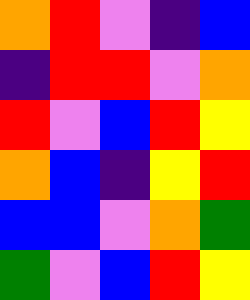[["orange", "red", "violet", "indigo", "blue"], ["indigo", "red", "red", "violet", "orange"], ["red", "violet", "blue", "red", "yellow"], ["orange", "blue", "indigo", "yellow", "red"], ["blue", "blue", "violet", "orange", "green"], ["green", "violet", "blue", "red", "yellow"]]